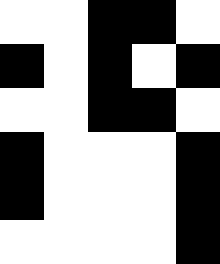[["white", "white", "black", "black", "white"], ["black", "white", "black", "white", "black"], ["white", "white", "black", "black", "white"], ["black", "white", "white", "white", "black"], ["black", "white", "white", "white", "black"], ["white", "white", "white", "white", "black"]]